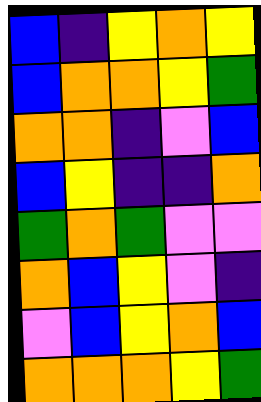[["blue", "indigo", "yellow", "orange", "yellow"], ["blue", "orange", "orange", "yellow", "green"], ["orange", "orange", "indigo", "violet", "blue"], ["blue", "yellow", "indigo", "indigo", "orange"], ["green", "orange", "green", "violet", "violet"], ["orange", "blue", "yellow", "violet", "indigo"], ["violet", "blue", "yellow", "orange", "blue"], ["orange", "orange", "orange", "yellow", "green"]]